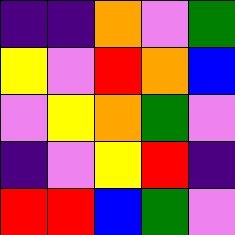[["indigo", "indigo", "orange", "violet", "green"], ["yellow", "violet", "red", "orange", "blue"], ["violet", "yellow", "orange", "green", "violet"], ["indigo", "violet", "yellow", "red", "indigo"], ["red", "red", "blue", "green", "violet"]]